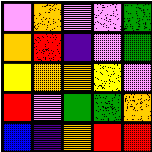[["violet", "orange", "violet", "violet", "green"], ["orange", "red", "indigo", "violet", "green"], ["yellow", "orange", "orange", "yellow", "violet"], ["red", "violet", "green", "green", "orange"], ["blue", "indigo", "orange", "red", "red"]]